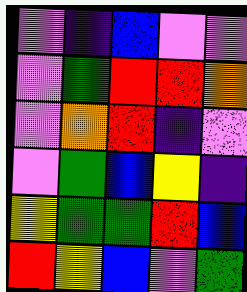[["violet", "indigo", "blue", "violet", "violet"], ["violet", "green", "red", "red", "orange"], ["violet", "orange", "red", "indigo", "violet"], ["violet", "green", "blue", "yellow", "indigo"], ["yellow", "green", "green", "red", "blue"], ["red", "yellow", "blue", "violet", "green"]]